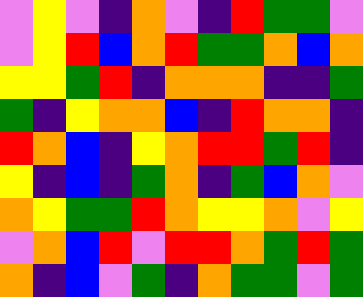[["violet", "yellow", "violet", "indigo", "orange", "violet", "indigo", "red", "green", "green", "violet"], ["violet", "yellow", "red", "blue", "orange", "red", "green", "green", "orange", "blue", "orange"], ["yellow", "yellow", "green", "red", "indigo", "orange", "orange", "orange", "indigo", "indigo", "green"], ["green", "indigo", "yellow", "orange", "orange", "blue", "indigo", "red", "orange", "orange", "indigo"], ["red", "orange", "blue", "indigo", "yellow", "orange", "red", "red", "green", "red", "indigo"], ["yellow", "indigo", "blue", "indigo", "green", "orange", "indigo", "green", "blue", "orange", "violet"], ["orange", "yellow", "green", "green", "red", "orange", "yellow", "yellow", "orange", "violet", "yellow"], ["violet", "orange", "blue", "red", "violet", "red", "red", "orange", "green", "red", "green"], ["orange", "indigo", "blue", "violet", "green", "indigo", "orange", "green", "green", "violet", "green"]]